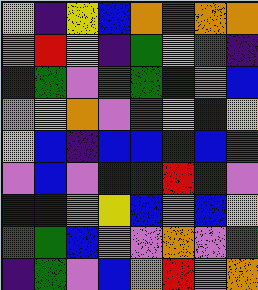[["yellow", "indigo", "yellow", "blue", "orange", "green", "orange", "orange"], ["orange", "red", "yellow", "indigo", "green", "yellow", "green", "indigo"], ["indigo", "green", "violet", "red", "green", "indigo", "orange", "blue"], ["violet", "yellow", "orange", "violet", "green", "yellow", "blue", "yellow"], ["yellow", "blue", "indigo", "blue", "blue", "indigo", "blue", "green"], ["violet", "blue", "violet", "blue", "indigo", "red", "indigo", "violet"], ["blue", "blue", "violet", "yellow", "blue", "violet", "blue", "yellow"], ["green", "green", "blue", "orange", "violet", "orange", "violet", "green"], ["indigo", "green", "violet", "blue", "orange", "red", "violet", "orange"]]